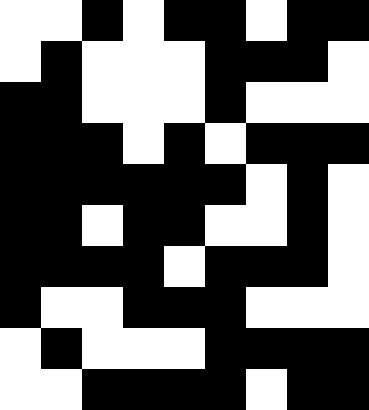[["white", "white", "black", "white", "black", "black", "white", "black", "black"], ["white", "black", "white", "white", "white", "black", "black", "black", "white"], ["black", "black", "white", "white", "white", "black", "white", "white", "white"], ["black", "black", "black", "white", "black", "white", "black", "black", "black"], ["black", "black", "black", "black", "black", "black", "white", "black", "white"], ["black", "black", "white", "black", "black", "white", "white", "black", "white"], ["black", "black", "black", "black", "white", "black", "black", "black", "white"], ["black", "white", "white", "black", "black", "black", "white", "white", "white"], ["white", "black", "white", "white", "white", "black", "black", "black", "black"], ["white", "white", "black", "black", "black", "black", "white", "black", "black"]]